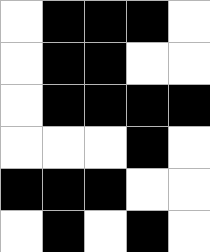[["white", "black", "black", "black", "white"], ["white", "black", "black", "white", "white"], ["white", "black", "black", "black", "black"], ["white", "white", "white", "black", "white"], ["black", "black", "black", "white", "white"], ["white", "black", "white", "black", "white"]]